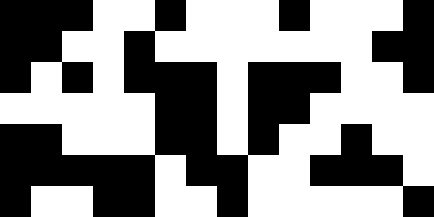[["black", "black", "black", "white", "white", "black", "white", "white", "white", "black", "white", "white", "white", "black"], ["black", "black", "white", "white", "black", "white", "white", "white", "white", "white", "white", "white", "black", "black"], ["black", "white", "black", "white", "black", "black", "black", "white", "black", "black", "black", "white", "white", "black"], ["white", "white", "white", "white", "white", "black", "black", "white", "black", "black", "white", "white", "white", "white"], ["black", "black", "white", "white", "white", "black", "black", "white", "black", "white", "white", "black", "white", "white"], ["black", "black", "black", "black", "black", "white", "black", "black", "white", "white", "black", "black", "black", "white"], ["black", "white", "white", "black", "black", "white", "white", "black", "white", "white", "white", "white", "white", "black"]]